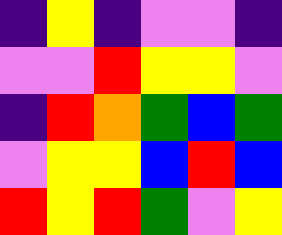[["indigo", "yellow", "indigo", "violet", "violet", "indigo"], ["violet", "violet", "red", "yellow", "yellow", "violet"], ["indigo", "red", "orange", "green", "blue", "green"], ["violet", "yellow", "yellow", "blue", "red", "blue"], ["red", "yellow", "red", "green", "violet", "yellow"]]